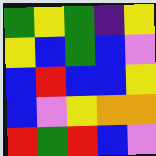[["green", "yellow", "green", "indigo", "yellow"], ["yellow", "blue", "green", "blue", "violet"], ["blue", "red", "blue", "blue", "yellow"], ["blue", "violet", "yellow", "orange", "orange"], ["red", "green", "red", "blue", "violet"]]